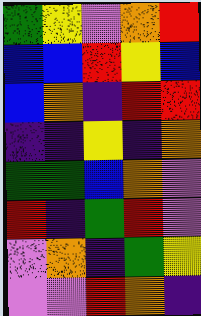[["green", "yellow", "violet", "orange", "red"], ["blue", "blue", "red", "yellow", "blue"], ["blue", "orange", "indigo", "red", "red"], ["indigo", "indigo", "yellow", "indigo", "orange"], ["green", "green", "blue", "orange", "violet"], ["red", "indigo", "green", "red", "violet"], ["violet", "orange", "indigo", "green", "yellow"], ["violet", "violet", "red", "orange", "indigo"]]